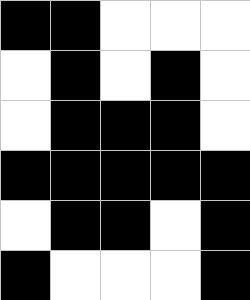[["black", "black", "white", "white", "white"], ["white", "black", "white", "black", "white"], ["white", "black", "black", "black", "white"], ["black", "black", "black", "black", "black"], ["white", "black", "black", "white", "black"], ["black", "white", "white", "white", "black"]]